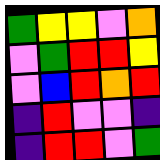[["green", "yellow", "yellow", "violet", "orange"], ["violet", "green", "red", "red", "yellow"], ["violet", "blue", "red", "orange", "red"], ["indigo", "red", "violet", "violet", "indigo"], ["indigo", "red", "red", "violet", "green"]]